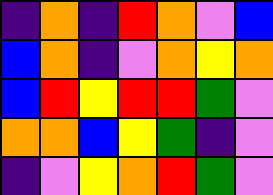[["indigo", "orange", "indigo", "red", "orange", "violet", "blue"], ["blue", "orange", "indigo", "violet", "orange", "yellow", "orange"], ["blue", "red", "yellow", "red", "red", "green", "violet"], ["orange", "orange", "blue", "yellow", "green", "indigo", "violet"], ["indigo", "violet", "yellow", "orange", "red", "green", "violet"]]